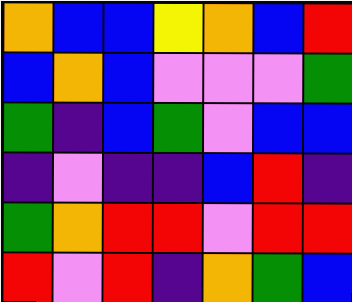[["orange", "blue", "blue", "yellow", "orange", "blue", "red"], ["blue", "orange", "blue", "violet", "violet", "violet", "green"], ["green", "indigo", "blue", "green", "violet", "blue", "blue"], ["indigo", "violet", "indigo", "indigo", "blue", "red", "indigo"], ["green", "orange", "red", "red", "violet", "red", "red"], ["red", "violet", "red", "indigo", "orange", "green", "blue"]]